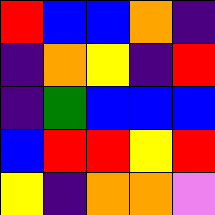[["red", "blue", "blue", "orange", "indigo"], ["indigo", "orange", "yellow", "indigo", "red"], ["indigo", "green", "blue", "blue", "blue"], ["blue", "red", "red", "yellow", "red"], ["yellow", "indigo", "orange", "orange", "violet"]]